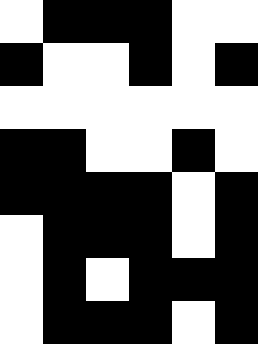[["white", "black", "black", "black", "white", "white"], ["black", "white", "white", "black", "white", "black"], ["white", "white", "white", "white", "white", "white"], ["black", "black", "white", "white", "black", "white"], ["black", "black", "black", "black", "white", "black"], ["white", "black", "black", "black", "white", "black"], ["white", "black", "white", "black", "black", "black"], ["white", "black", "black", "black", "white", "black"]]